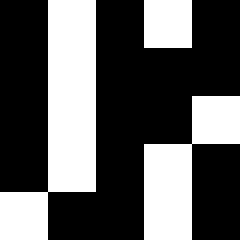[["black", "white", "black", "white", "black"], ["black", "white", "black", "black", "black"], ["black", "white", "black", "black", "white"], ["black", "white", "black", "white", "black"], ["white", "black", "black", "white", "black"]]